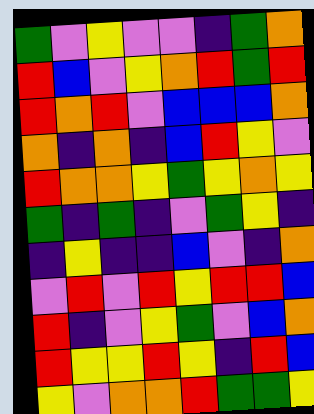[["green", "violet", "yellow", "violet", "violet", "indigo", "green", "orange"], ["red", "blue", "violet", "yellow", "orange", "red", "green", "red"], ["red", "orange", "red", "violet", "blue", "blue", "blue", "orange"], ["orange", "indigo", "orange", "indigo", "blue", "red", "yellow", "violet"], ["red", "orange", "orange", "yellow", "green", "yellow", "orange", "yellow"], ["green", "indigo", "green", "indigo", "violet", "green", "yellow", "indigo"], ["indigo", "yellow", "indigo", "indigo", "blue", "violet", "indigo", "orange"], ["violet", "red", "violet", "red", "yellow", "red", "red", "blue"], ["red", "indigo", "violet", "yellow", "green", "violet", "blue", "orange"], ["red", "yellow", "yellow", "red", "yellow", "indigo", "red", "blue"], ["yellow", "violet", "orange", "orange", "red", "green", "green", "yellow"]]